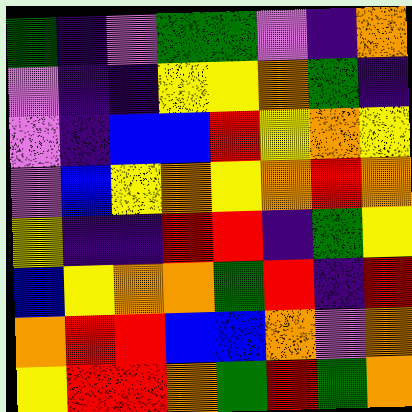[["green", "indigo", "violet", "green", "green", "violet", "indigo", "orange"], ["violet", "indigo", "indigo", "yellow", "yellow", "orange", "green", "indigo"], ["violet", "indigo", "blue", "blue", "red", "yellow", "orange", "yellow"], ["violet", "blue", "yellow", "orange", "yellow", "orange", "red", "orange"], ["yellow", "indigo", "indigo", "red", "red", "indigo", "green", "yellow"], ["blue", "yellow", "orange", "orange", "green", "red", "indigo", "red"], ["orange", "red", "red", "blue", "blue", "orange", "violet", "orange"], ["yellow", "red", "red", "orange", "green", "red", "green", "orange"]]